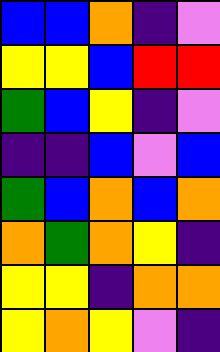[["blue", "blue", "orange", "indigo", "violet"], ["yellow", "yellow", "blue", "red", "red"], ["green", "blue", "yellow", "indigo", "violet"], ["indigo", "indigo", "blue", "violet", "blue"], ["green", "blue", "orange", "blue", "orange"], ["orange", "green", "orange", "yellow", "indigo"], ["yellow", "yellow", "indigo", "orange", "orange"], ["yellow", "orange", "yellow", "violet", "indigo"]]